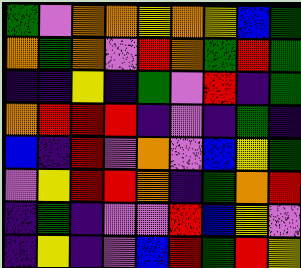[["green", "violet", "orange", "orange", "yellow", "orange", "yellow", "blue", "green"], ["orange", "green", "orange", "violet", "red", "orange", "green", "red", "green"], ["indigo", "indigo", "yellow", "indigo", "green", "violet", "red", "indigo", "green"], ["orange", "red", "red", "red", "indigo", "violet", "indigo", "green", "indigo"], ["blue", "indigo", "red", "violet", "orange", "violet", "blue", "yellow", "green"], ["violet", "yellow", "red", "red", "orange", "indigo", "green", "orange", "red"], ["indigo", "green", "indigo", "violet", "violet", "red", "blue", "yellow", "violet"], ["indigo", "yellow", "indigo", "violet", "blue", "red", "green", "red", "yellow"]]